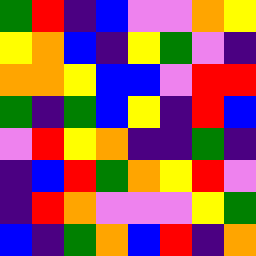[["green", "red", "indigo", "blue", "violet", "violet", "orange", "yellow"], ["yellow", "orange", "blue", "indigo", "yellow", "green", "violet", "indigo"], ["orange", "orange", "yellow", "blue", "blue", "violet", "red", "red"], ["green", "indigo", "green", "blue", "yellow", "indigo", "red", "blue"], ["violet", "red", "yellow", "orange", "indigo", "indigo", "green", "indigo"], ["indigo", "blue", "red", "green", "orange", "yellow", "red", "violet"], ["indigo", "red", "orange", "violet", "violet", "violet", "yellow", "green"], ["blue", "indigo", "green", "orange", "blue", "red", "indigo", "orange"]]